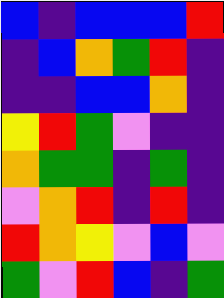[["blue", "indigo", "blue", "blue", "blue", "red"], ["indigo", "blue", "orange", "green", "red", "indigo"], ["indigo", "indigo", "blue", "blue", "orange", "indigo"], ["yellow", "red", "green", "violet", "indigo", "indigo"], ["orange", "green", "green", "indigo", "green", "indigo"], ["violet", "orange", "red", "indigo", "red", "indigo"], ["red", "orange", "yellow", "violet", "blue", "violet"], ["green", "violet", "red", "blue", "indigo", "green"]]